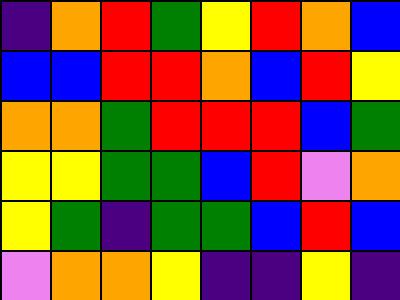[["indigo", "orange", "red", "green", "yellow", "red", "orange", "blue"], ["blue", "blue", "red", "red", "orange", "blue", "red", "yellow"], ["orange", "orange", "green", "red", "red", "red", "blue", "green"], ["yellow", "yellow", "green", "green", "blue", "red", "violet", "orange"], ["yellow", "green", "indigo", "green", "green", "blue", "red", "blue"], ["violet", "orange", "orange", "yellow", "indigo", "indigo", "yellow", "indigo"]]